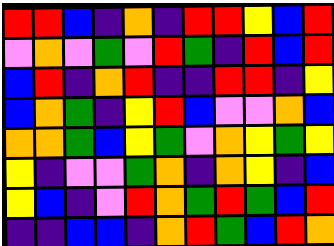[["red", "red", "blue", "indigo", "orange", "indigo", "red", "red", "yellow", "blue", "red"], ["violet", "orange", "violet", "green", "violet", "red", "green", "indigo", "red", "blue", "red"], ["blue", "red", "indigo", "orange", "red", "indigo", "indigo", "red", "red", "indigo", "yellow"], ["blue", "orange", "green", "indigo", "yellow", "red", "blue", "violet", "violet", "orange", "blue"], ["orange", "orange", "green", "blue", "yellow", "green", "violet", "orange", "yellow", "green", "yellow"], ["yellow", "indigo", "violet", "violet", "green", "orange", "indigo", "orange", "yellow", "indigo", "blue"], ["yellow", "blue", "indigo", "violet", "red", "orange", "green", "red", "green", "blue", "red"], ["indigo", "indigo", "blue", "blue", "indigo", "orange", "red", "green", "blue", "red", "orange"]]